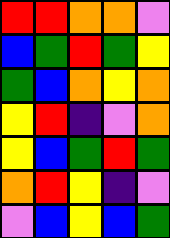[["red", "red", "orange", "orange", "violet"], ["blue", "green", "red", "green", "yellow"], ["green", "blue", "orange", "yellow", "orange"], ["yellow", "red", "indigo", "violet", "orange"], ["yellow", "blue", "green", "red", "green"], ["orange", "red", "yellow", "indigo", "violet"], ["violet", "blue", "yellow", "blue", "green"]]